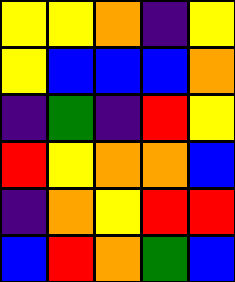[["yellow", "yellow", "orange", "indigo", "yellow"], ["yellow", "blue", "blue", "blue", "orange"], ["indigo", "green", "indigo", "red", "yellow"], ["red", "yellow", "orange", "orange", "blue"], ["indigo", "orange", "yellow", "red", "red"], ["blue", "red", "orange", "green", "blue"]]